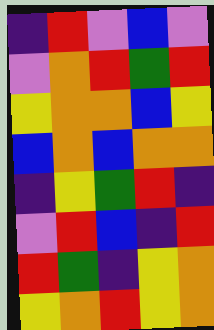[["indigo", "red", "violet", "blue", "violet"], ["violet", "orange", "red", "green", "red"], ["yellow", "orange", "orange", "blue", "yellow"], ["blue", "orange", "blue", "orange", "orange"], ["indigo", "yellow", "green", "red", "indigo"], ["violet", "red", "blue", "indigo", "red"], ["red", "green", "indigo", "yellow", "orange"], ["yellow", "orange", "red", "yellow", "orange"]]